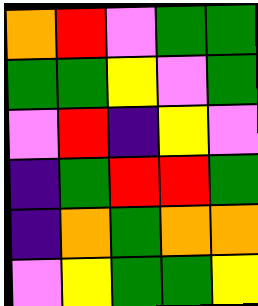[["orange", "red", "violet", "green", "green"], ["green", "green", "yellow", "violet", "green"], ["violet", "red", "indigo", "yellow", "violet"], ["indigo", "green", "red", "red", "green"], ["indigo", "orange", "green", "orange", "orange"], ["violet", "yellow", "green", "green", "yellow"]]